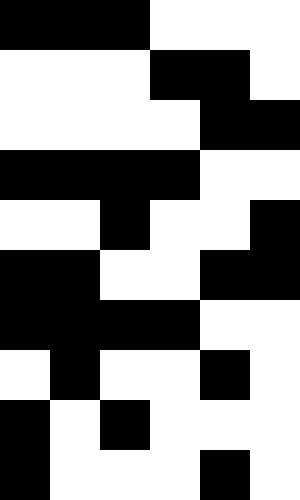[["black", "black", "black", "white", "white", "white"], ["white", "white", "white", "black", "black", "white"], ["white", "white", "white", "white", "black", "black"], ["black", "black", "black", "black", "white", "white"], ["white", "white", "black", "white", "white", "black"], ["black", "black", "white", "white", "black", "black"], ["black", "black", "black", "black", "white", "white"], ["white", "black", "white", "white", "black", "white"], ["black", "white", "black", "white", "white", "white"], ["black", "white", "white", "white", "black", "white"]]